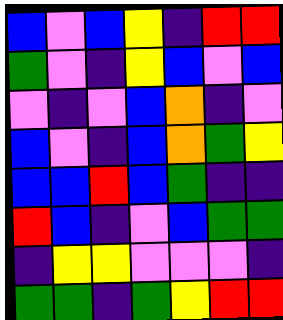[["blue", "violet", "blue", "yellow", "indigo", "red", "red"], ["green", "violet", "indigo", "yellow", "blue", "violet", "blue"], ["violet", "indigo", "violet", "blue", "orange", "indigo", "violet"], ["blue", "violet", "indigo", "blue", "orange", "green", "yellow"], ["blue", "blue", "red", "blue", "green", "indigo", "indigo"], ["red", "blue", "indigo", "violet", "blue", "green", "green"], ["indigo", "yellow", "yellow", "violet", "violet", "violet", "indigo"], ["green", "green", "indigo", "green", "yellow", "red", "red"]]